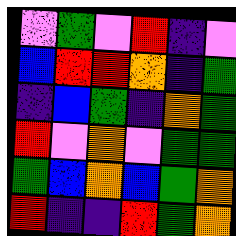[["violet", "green", "violet", "red", "indigo", "violet"], ["blue", "red", "red", "orange", "indigo", "green"], ["indigo", "blue", "green", "indigo", "orange", "green"], ["red", "violet", "orange", "violet", "green", "green"], ["green", "blue", "orange", "blue", "green", "orange"], ["red", "indigo", "indigo", "red", "green", "orange"]]